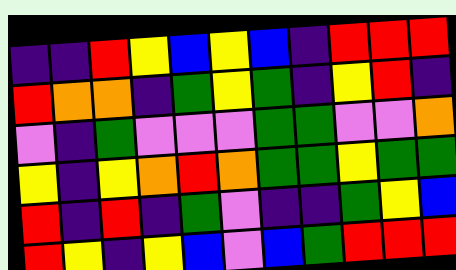[["indigo", "indigo", "red", "yellow", "blue", "yellow", "blue", "indigo", "red", "red", "red"], ["red", "orange", "orange", "indigo", "green", "yellow", "green", "indigo", "yellow", "red", "indigo"], ["violet", "indigo", "green", "violet", "violet", "violet", "green", "green", "violet", "violet", "orange"], ["yellow", "indigo", "yellow", "orange", "red", "orange", "green", "green", "yellow", "green", "green"], ["red", "indigo", "red", "indigo", "green", "violet", "indigo", "indigo", "green", "yellow", "blue"], ["red", "yellow", "indigo", "yellow", "blue", "violet", "blue", "green", "red", "red", "red"]]